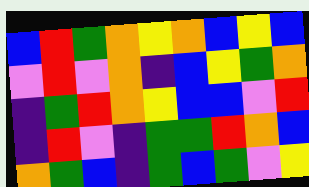[["blue", "red", "green", "orange", "yellow", "orange", "blue", "yellow", "blue"], ["violet", "red", "violet", "orange", "indigo", "blue", "yellow", "green", "orange"], ["indigo", "green", "red", "orange", "yellow", "blue", "blue", "violet", "red"], ["indigo", "red", "violet", "indigo", "green", "green", "red", "orange", "blue"], ["orange", "green", "blue", "indigo", "green", "blue", "green", "violet", "yellow"]]